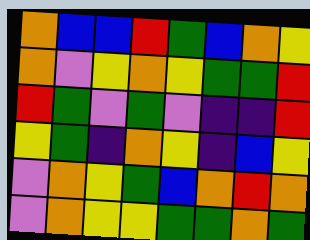[["orange", "blue", "blue", "red", "green", "blue", "orange", "yellow"], ["orange", "violet", "yellow", "orange", "yellow", "green", "green", "red"], ["red", "green", "violet", "green", "violet", "indigo", "indigo", "red"], ["yellow", "green", "indigo", "orange", "yellow", "indigo", "blue", "yellow"], ["violet", "orange", "yellow", "green", "blue", "orange", "red", "orange"], ["violet", "orange", "yellow", "yellow", "green", "green", "orange", "green"]]